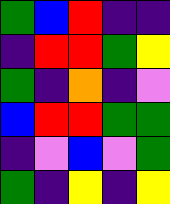[["green", "blue", "red", "indigo", "indigo"], ["indigo", "red", "red", "green", "yellow"], ["green", "indigo", "orange", "indigo", "violet"], ["blue", "red", "red", "green", "green"], ["indigo", "violet", "blue", "violet", "green"], ["green", "indigo", "yellow", "indigo", "yellow"]]